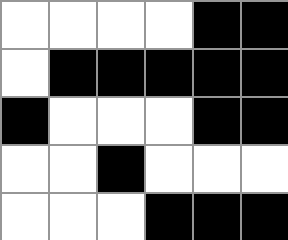[["white", "white", "white", "white", "black", "black"], ["white", "black", "black", "black", "black", "black"], ["black", "white", "white", "white", "black", "black"], ["white", "white", "black", "white", "white", "white"], ["white", "white", "white", "black", "black", "black"]]